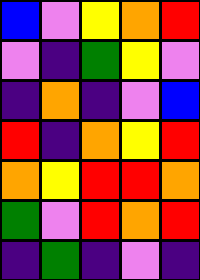[["blue", "violet", "yellow", "orange", "red"], ["violet", "indigo", "green", "yellow", "violet"], ["indigo", "orange", "indigo", "violet", "blue"], ["red", "indigo", "orange", "yellow", "red"], ["orange", "yellow", "red", "red", "orange"], ["green", "violet", "red", "orange", "red"], ["indigo", "green", "indigo", "violet", "indigo"]]